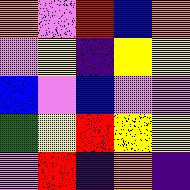[["orange", "violet", "red", "blue", "orange"], ["violet", "yellow", "indigo", "yellow", "yellow"], ["blue", "violet", "blue", "violet", "violet"], ["green", "yellow", "red", "yellow", "yellow"], ["violet", "red", "indigo", "orange", "indigo"]]